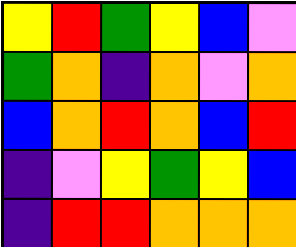[["yellow", "red", "green", "yellow", "blue", "violet"], ["green", "orange", "indigo", "orange", "violet", "orange"], ["blue", "orange", "red", "orange", "blue", "red"], ["indigo", "violet", "yellow", "green", "yellow", "blue"], ["indigo", "red", "red", "orange", "orange", "orange"]]